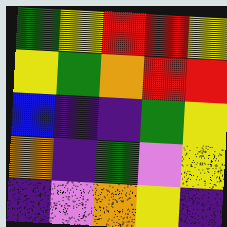[["green", "yellow", "red", "red", "yellow"], ["yellow", "green", "orange", "red", "red"], ["blue", "indigo", "indigo", "green", "yellow"], ["orange", "indigo", "green", "violet", "yellow"], ["indigo", "violet", "orange", "yellow", "indigo"]]